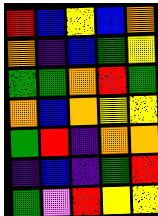[["red", "blue", "yellow", "blue", "orange"], ["orange", "indigo", "blue", "green", "yellow"], ["green", "green", "orange", "red", "green"], ["orange", "blue", "orange", "yellow", "yellow"], ["green", "red", "indigo", "orange", "orange"], ["indigo", "blue", "indigo", "green", "red"], ["green", "violet", "red", "yellow", "yellow"]]